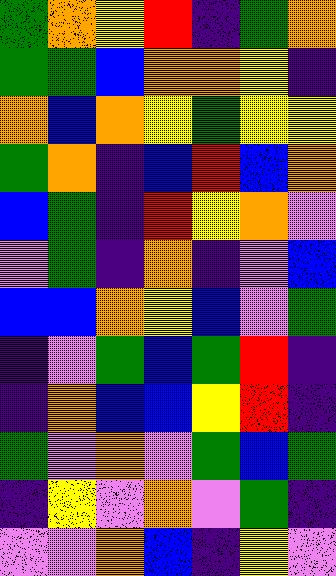[["green", "orange", "yellow", "red", "indigo", "green", "orange"], ["green", "green", "blue", "orange", "orange", "yellow", "indigo"], ["orange", "blue", "orange", "yellow", "green", "yellow", "yellow"], ["green", "orange", "indigo", "blue", "red", "blue", "orange"], ["blue", "green", "indigo", "red", "yellow", "orange", "violet"], ["violet", "green", "indigo", "orange", "indigo", "violet", "blue"], ["blue", "blue", "orange", "yellow", "blue", "violet", "green"], ["indigo", "violet", "green", "blue", "green", "red", "indigo"], ["indigo", "orange", "blue", "blue", "yellow", "red", "indigo"], ["green", "violet", "orange", "violet", "green", "blue", "green"], ["indigo", "yellow", "violet", "orange", "violet", "green", "indigo"], ["violet", "violet", "orange", "blue", "indigo", "yellow", "violet"]]